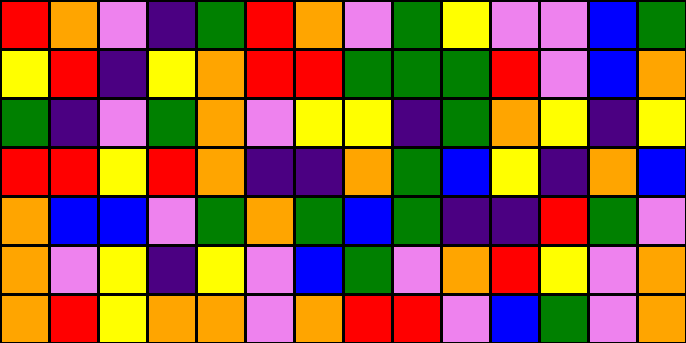[["red", "orange", "violet", "indigo", "green", "red", "orange", "violet", "green", "yellow", "violet", "violet", "blue", "green"], ["yellow", "red", "indigo", "yellow", "orange", "red", "red", "green", "green", "green", "red", "violet", "blue", "orange"], ["green", "indigo", "violet", "green", "orange", "violet", "yellow", "yellow", "indigo", "green", "orange", "yellow", "indigo", "yellow"], ["red", "red", "yellow", "red", "orange", "indigo", "indigo", "orange", "green", "blue", "yellow", "indigo", "orange", "blue"], ["orange", "blue", "blue", "violet", "green", "orange", "green", "blue", "green", "indigo", "indigo", "red", "green", "violet"], ["orange", "violet", "yellow", "indigo", "yellow", "violet", "blue", "green", "violet", "orange", "red", "yellow", "violet", "orange"], ["orange", "red", "yellow", "orange", "orange", "violet", "orange", "red", "red", "violet", "blue", "green", "violet", "orange"]]